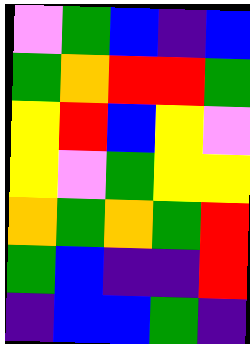[["violet", "green", "blue", "indigo", "blue"], ["green", "orange", "red", "red", "green"], ["yellow", "red", "blue", "yellow", "violet"], ["yellow", "violet", "green", "yellow", "yellow"], ["orange", "green", "orange", "green", "red"], ["green", "blue", "indigo", "indigo", "red"], ["indigo", "blue", "blue", "green", "indigo"]]